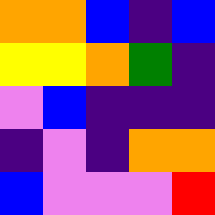[["orange", "orange", "blue", "indigo", "blue"], ["yellow", "yellow", "orange", "green", "indigo"], ["violet", "blue", "indigo", "indigo", "indigo"], ["indigo", "violet", "indigo", "orange", "orange"], ["blue", "violet", "violet", "violet", "red"]]